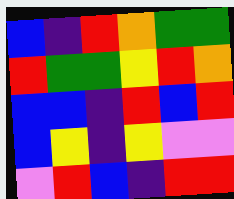[["blue", "indigo", "red", "orange", "green", "green"], ["red", "green", "green", "yellow", "red", "orange"], ["blue", "blue", "indigo", "red", "blue", "red"], ["blue", "yellow", "indigo", "yellow", "violet", "violet"], ["violet", "red", "blue", "indigo", "red", "red"]]